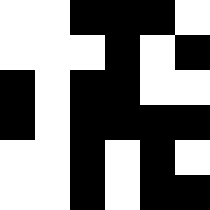[["white", "white", "black", "black", "black", "white"], ["white", "white", "white", "black", "white", "black"], ["black", "white", "black", "black", "white", "white"], ["black", "white", "black", "black", "black", "black"], ["white", "white", "black", "white", "black", "white"], ["white", "white", "black", "white", "black", "black"]]